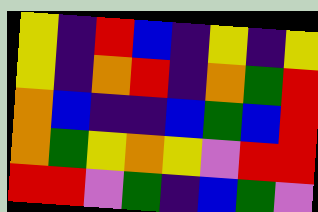[["yellow", "indigo", "red", "blue", "indigo", "yellow", "indigo", "yellow"], ["yellow", "indigo", "orange", "red", "indigo", "orange", "green", "red"], ["orange", "blue", "indigo", "indigo", "blue", "green", "blue", "red"], ["orange", "green", "yellow", "orange", "yellow", "violet", "red", "red"], ["red", "red", "violet", "green", "indigo", "blue", "green", "violet"]]